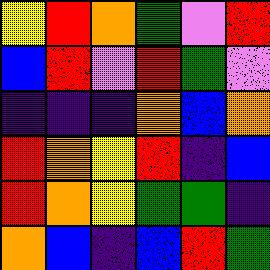[["yellow", "red", "orange", "green", "violet", "red"], ["blue", "red", "violet", "red", "green", "violet"], ["indigo", "indigo", "indigo", "orange", "blue", "orange"], ["red", "orange", "yellow", "red", "indigo", "blue"], ["red", "orange", "yellow", "green", "green", "indigo"], ["orange", "blue", "indigo", "blue", "red", "green"]]